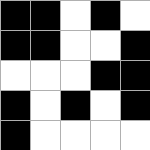[["black", "black", "white", "black", "white"], ["black", "black", "white", "white", "black"], ["white", "white", "white", "black", "black"], ["black", "white", "black", "white", "black"], ["black", "white", "white", "white", "white"]]